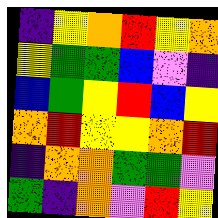[["indigo", "yellow", "orange", "red", "yellow", "orange"], ["yellow", "green", "green", "blue", "violet", "indigo"], ["blue", "green", "yellow", "red", "blue", "yellow"], ["orange", "red", "yellow", "yellow", "orange", "red"], ["indigo", "orange", "orange", "green", "green", "violet"], ["green", "indigo", "orange", "violet", "red", "yellow"]]